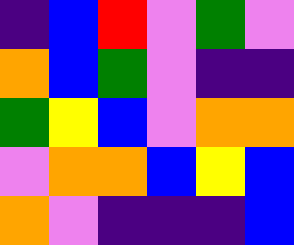[["indigo", "blue", "red", "violet", "green", "violet"], ["orange", "blue", "green", "violet", "indigo", "indigo"], ["green", "yellow", "blue", "violet", "orange", "orange"], ["violet", "orange", "orange", "blue", "yellow", "blue"], ["orange", "violet", "indigo", "indigo", "indigo", "blue"]]